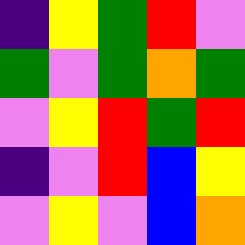[["indigo", "yellow", "green", "red", "violet"], ["green", "violet", "green", "orange", "green"], ["violet", "yellow", "red", "green", "red"], ["indigo", "violet", "red", "blue", "yellow"], ["violet", "yellow", "violet", "blue", "orange"]]